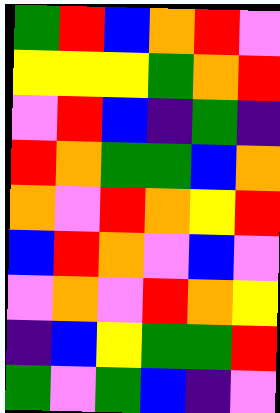[["green", "red", "blue", "orange", "red", "violet"], ["yellow", "yellow", "yellow", "green", "orange", "red"], ["violet", "red", "blue", "indigo", "green", "indigo"], ["red", "orange", "green", "green", "blue", "orange"], ["orange", "violet", "red", "orange", "yellow", "red"], ["blue", "red", "orange", "violet", "blue", "violet"], ["violet", "orange", "violet", "red", "orange", "yellow"], ["indigo", "blue", "yellow", "green", "green", "red"], ["green", "violet", "green", "blue", "indigo", "violet"]]